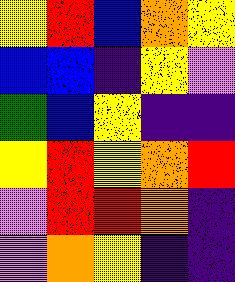[["yellow", "red", "blue", "orange", "yellow"], ["blue", "blue", "indigo", "yellow", "violet"], ["green", "blue", "yellow", "indigo", "indigo"], ["yellow", "red", "yellow", "orange", "red"], ["violet", "red", "red", "orange", "indigo"], ["violet", "orange", "yellow", "indigo", "indigo"]]